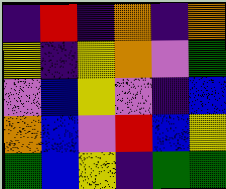[["indigo", "red", "indigo", "orange", "indigo", "orange"], ["yellow", "indigo", "yellow", "orange", "violet", "green"], ["violet", "blue", "yellow", "violet", "indigo", "blue"], ["orange", "blue", "violet", "red", "blue", "yellow"], ["green", "blue", "yellow", "indigo", "green", "green"]]